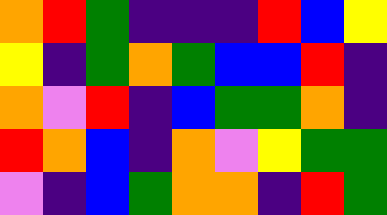[["orange", "red", "green", "indigo", "indigo", "indigo", "red", "blue", "yellow"], ["yellow", "indigo", "green", "orange", "green", "blue", "blue", "red", "indigo"], ["orange", "violet", "red", "indigo", "blue", "green", "green", "orange", "indigo"], ["red", "orange", "blue", "indigo", "orange", "violet", "yellow", "green", "green"], ["violet", "indigo", "blue", "green", "orange", "orange", "indigo", "red", "green"]]